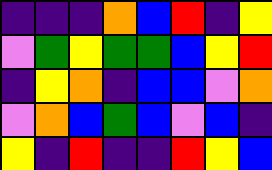[["indigo", "indigo", "indigo", "orange", "blue", "red", "indigo", "yellow"], ["violet", "green", "yellow", "green", "green", "blue", "yellow", "red"], ["indigo", "yellow", "orange", "indigo", "blue", "blue", "violet", "orange"], ["violet", "orange", "blue", "green", "blue", "violet", "blue", "indigo"], ["yellow", "indigo", "red", "indigo", "indigo", "red", "yellow", "blue"]]